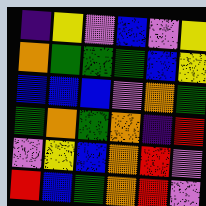[["indigo", "yellow", "violet", "blue", "violet", "yellow"], ["orange", "green", "green", "green", "blue", "yellow"], ["blue", "blue", "blue", "violet", "orange", "green"], ["green", "orange", "green", "orange", "indigo", "red"], ["violet", "yellow", "blue", "orange", "red", "violet"], ["red", "blue", "green", "orange", "red", "violet"]]